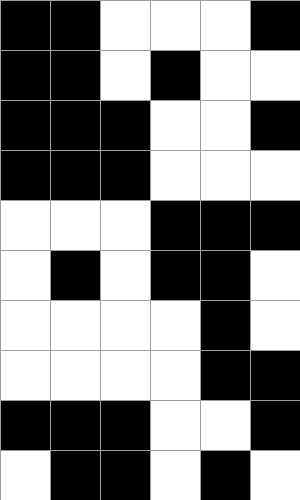[["black", "black", "white", "white", "white", "black"], ["black", "black", "white", "black", "white", "white"], ["black", "black", "black", "white", "white", "black"], ["black", "black", "black", "white", "white", "white"], ["white", "white", "white", "black", "black", "black"], ["white", "black", "white", "black", "black", "white"], ["white", "white", "white", "white", "black", "white"], ["white", "white", "white", "white", "black", "black"], ["black", "black", "black", "white", "white", "black"], ["white", "black", "black", "white", "black", "white"]]